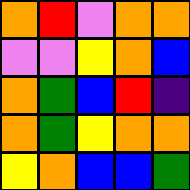[["orange", "red", "violet", "orange", "orange"], ["violet", "violet", "yellow", "orange", "blue"], ["orange", "green", "blue", "red", "indigo"], ["orange", "green", "yellow", "orange", "orange"], ["yellow", "orange", "blue", "blue", "green"]]